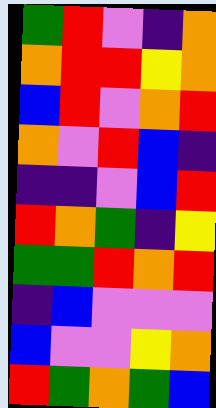[["green", "red", "violet", "indigo", "orange"], ["orange", "red", "red", "yellow", "orange"], ["blue", "red", "violet", "orange", "red"], ["orange", "violet", "red", "blue", "indigo"], ["indigo", "indigo", "violet", "blue", "red"], ["red", "orange", "green", "indigo", "yellow"], ["green", "green", "red", "orange", "red"], ["indigo", "blue", "violet", "violet", "violet"], ["blue", "violet", "violet", "yellow", "orange"], ["red", "green", "orange", "green", "blue"]]